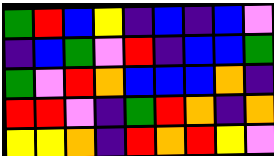[["green", "red", "blue", "yellow", "indigo", "blue", "indigo", "blue", "violet"], ["indigo", "blue", "green", "violet", "red", "indigo", "blue", "blue", "green"], ["green", "violet", "red", "orange", "blue", "blue", "blue", "orange", "indigo"], ["red", "red", "violet", "indigo", "green", "red", "orange", "indigo", "orange"], ["yellow", "yellow", "orange", "indigo", "red", "orange", "red", "yellow", "violet"]]